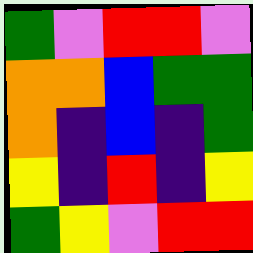[["green", "violet", "red", "red", "violet"], ["orange", "orange", "blue", "green", "green"], ["orange", "indigo", "blue", "indigo", "green"], ["yellow", "indigo", "red", "indigo", "yellow"], ["green", "yellow", "violet", "red", "red"]]